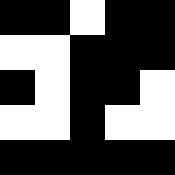[["black", "black", "white", "black", "black"], ["white", "white", "black", "black", "black"], ["black", "white", "black", "black", "white"], ["white", "white", "black", "white", "white"], ["black", "black", "black", "black", "black"]]